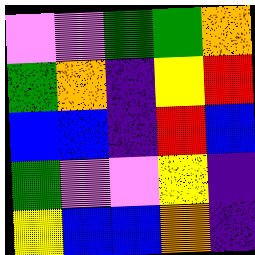[["violet", "violet", "green", "green", "orange"], ["green", "orange", "indigo", "yellow", "red"], ["blue", "blue", "indigo", "red", "blue"], ["green", "violet", "violet", "yellow", "indigo"], ["yellow", "blue", "blue", "orange", "indigo"]]